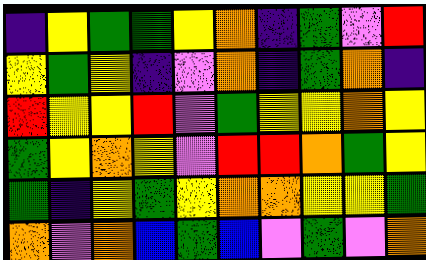[["indigo", "yellow", "green", "green", "yellow", "orange", "indigo", "green", "violet", "red"], ["yellow", "green", "yellow", "indigo", "violet", "orange", "indigo", "green", "orange", "indigo"], ["red", "yellow", "yellow", "red", "violet", "green", "yellow", "yellow", "orange", "yellow"], ["green", "yellow", "orange", "yellow", "violet", "red", "red", "orange", "green", "yellow"], ["green", "indigo", "yellow", "green", "yellow", "orange", "orange", "yellow", "yellow", "green"], ["orange", "violet", "orange", "blue", "green", "blue", "violet", "green", "violet", "orange"]]